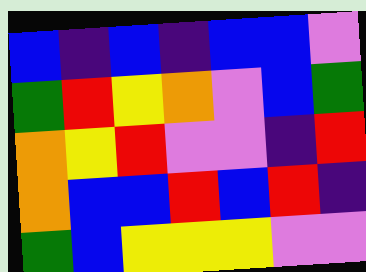[["blue", "indigo", "blue", "indigo", "blue", "blue", "violet"], ["green", "red", "yellow", "orange", "violet", "blue", "green"], ["orange", "yellow", "red", "violet", "violet", "indigo", "red"], ["orange", "blue", "blue", "red", "blue", "red", "indigo"], ["green", "blue", "yellow", "yellow", "yellow", "violet", "violet"]]